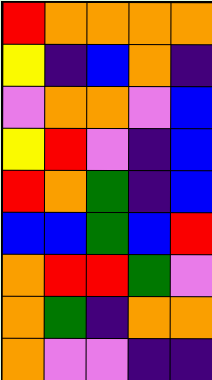[["red", "orange", "orange", "orange", "orange"], ["yellow", "indigo", "blue", "orange", "indigo"], ["violet", "orange", "orange", "violet", "blue"], ["yellow", "red", "violet", "indigo", "blue"], ["red", "orange", "green", "indigo", "blue"], ["blue", "blue", "green", "blue", "red"], ["orange", "red", "red", "green", "violet"], ["orange", "green", "indigo", "orange", "orange"], ["orange", "violet", "violet", "indigo", "indigo"]]